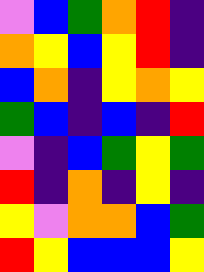[["violet", "blue", "green", "orange", "red", "indigo"], ["orange", "yellow", "blue", "yellow", "red", "indigo"], ["blue", "orange", "indigo", "yellow", "orange", "yellow"], ["green", "blue", "indigo", "blue", "indigo", "red"], ["violet", "indigo", "blue", "green", "yellow", "green"], ["red", "indigo", "orange", "indigo", "yellow", "indigo"], ["yellow", "violet", "orange", "orange", "blue", "green"], ["red", "yellow", "blue", "blue", "blue", "yellow"]]